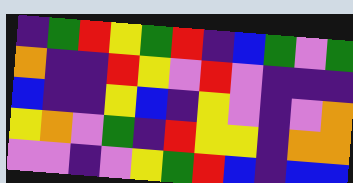[["indigo", "green", "red", "yellow", "green", "red", "indigo", "blue", "green", "violet", "green"], ["orange", "indigo", "indigo", "red", "yellow", "violet", "red", "violet", "indigo", "indigo", "indigo"], ["blue", "indigo", "indigo", "yellow", "blue", "indigo", "yellow", "violet", "indigo", "violet", "orange"], ["yellow", "orange", "violet", "green", "indigo", "red", "yellow", "yellow", "indigo", "orange", "orange"], ["violet", "violet", "indigo", "violet", "yellow", "green", "red", "blue", "indigo", "blue", "blue"]]